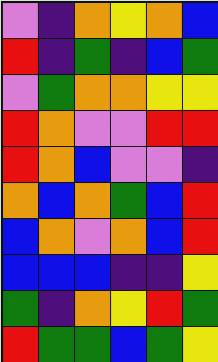[["violet", "indigo", "orange", "yellow", "orange", "blue"], ["red", "indigo", "green", "indigo", "blue", "green"], ["violet", "green", "orange", "orange", "yellow", "yellow"], ["red", "orange", "violet", "violet", "red", "red"], ["red", "orange", "blue", "violet", "violet", "indigo"], ["orange", "blue", "orange", "green", "blue", "red"], ["blue", "orange", "violet", "orange", "blue", "red"], ["blue", "blue", "blue", "indigo", "indigo", "yellow"], ["green", "indigo", "orange", "yellow", "red", "green"], ["red", "green", "green", "blue", "green", "yellow"]]